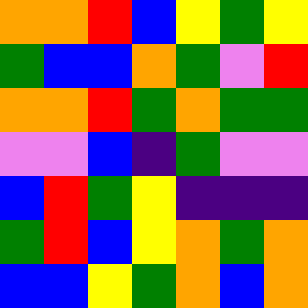[["orange", "orange", "red", "blue", "yellow", "green", "yellow"], ["green", "blue", "blue", "orange", "green", "violet", "red"], ["orange", "orange", "red", "green", "orange", "green", "green"], ["violet", "violet", "blue", "indigo", "green", "violet", "violet"], ["blue", "red", "green", "yellow", "indigo", "indigo", "indigo"], ["green", "red", "blue", "yellow", "orange", "green", "orange"], ["blue", "blue", "yellow", "green", "orange", "blue", "orange"]]